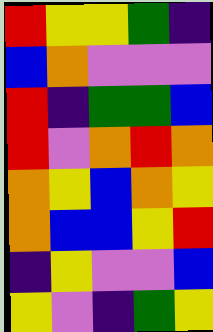[["red", "yellow", "yellow", "green", "indigo"], ["blue", "orange", "violet", "violet", "violet"], ["red", "indigo", "green", "green", "blue"], ["red", "violet", "orange", "red", "orange"], ["orange", "yellow", "blue", "orange", "yellow"], ["orange", "blue", "blue", "yellow", "red"], ["indigo", "yellow", "violet", "violet", "blue"], ["yellow", "violet", "indigo", "green", "yellow"]]